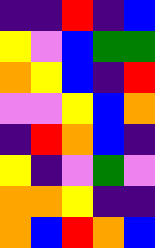[["indigo", "indigo", "red", "indigo", "blue"], ["yellow", "violet", "blue", "green", "green"], ["orange", "yellow", "blue", "indigo", "red"], ["violet", "violet", "yellow", "blue", "orange"], ["indigo", "red", "orange", "blue", "indigo"], ["yellow", "indigo", "violet", "green", "violet"], ["orange", "orange", "yellow", "indigo", "indigo"], ["orange", "blue", "red", "orange", "blue"]]